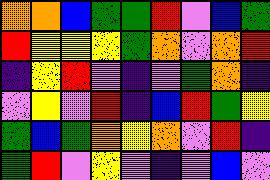[["orange", "orange", "blue", "green", "green", "red", "violet", "blue", "green"], ["red", "yellow", "yellow", "yellow", "green", "orange", "violet", "orange", "red"], ["indigo", "yellow", "red", "violet", "indigo", "violet", "green", "orange", "indigo"], ["violet", "yellow", "violet", "red", "indigo", "blue", "red", "green", "yellow"], ["green", "blue", "green", "orange", "yellow", "orange", "violet", "red", "indigo"], ["green", "red", "violet", "yellow", "violet", "indigo", "violet", "blue", "violet"]]